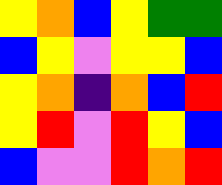[["yellow", "orange", "blue", "yellow", "green", "green"], ["blue", "yellow", "violet", "yellow", "yellow", "blue"], ["yellow", "orange", "indigo", "orange", "blue", "red"], ["yellow", "red", "violet", "red", "yellow", "blue"], ["blue", "violet", "violet", "red", "orange", "red"]]